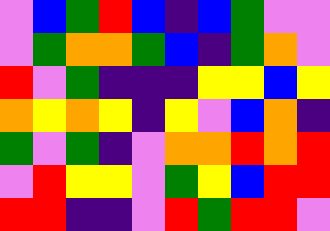[["violet", "blue", "green", "red", "blue", "indigo", "blue", "green", "violet", "violet"], ["violet", "green", "orange", "orange", "green", "blue", "indigo", "green", "orange", "violet"], ["red", "violet", "green", "indigo", "indigo", "indigo", "yellow", "yellow", "blue", "yellow"], ["orange", "yellow", "orange", "yellow", "indigo", "yellow", "violet", "blue", "orange", "indigo"], ["green", "violet", "green", "indigo", "violet", "orange", "orange", "red", "orange", "red"], ["violet", "red", "yellow", "yellow", "violet", "green", "yellow", "blue", "red", "red"], ["red", "red", "indigo", "indigo", "violet", "red", "green", "red", "red", "violet"]]